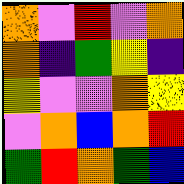[["orange", "violet", "red", "violet", "orange"], ["orange", "indigo", "green", "yellow", "indigo"], ["yellow", "violet", "violet", "orange", "yellow"], ["violet", "orange", "blue", "orange", "red"], ["green", "red", "orange", "green", "blue"]]